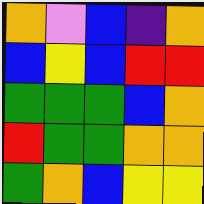[["orange", "violet", "blue", "indigo", "orange"], ["blue", "yellow", "blue", "red", "red"], ["green", "green", "green", "blue", "orange"], ["red", "green", "green", "orange", "orange"], ["green", "orange", "blue", "yellow", "yellow"]]